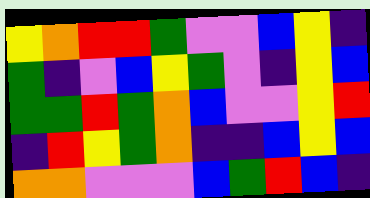[["yellow", "orange", "red", "red", "green", "violet", "violet", "blue", "yellow", "indigo"], ["green", "indigo", "violet", "blue", "yellow", "green", "violet", "indigo", "yellow", "blue"], ["green", "green", "red", "green", "orange", "blue", "violet", "violet", "yellow", "red"], ["indigo", "red", "yellow", "green", "orange", "indigo", "indigo", "blue", "yellow", "blue"], ["orange", "orange", "violet", "violet", "violet", "blue", "green", "red", "blue", "indigo"]]